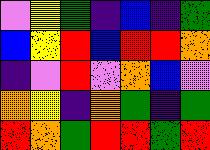[["violet", "yellow", "green", "indigo", "blue", "indigo", "green"], ["blue", "yellow", "red", "blue", "red", "red", "orange"], ["indigo", "violet", "red", "violet", "orange", "blue", "violet"], ["orange", "yellow", "indigo", "orange", "green", "indigo", "green"], ["red", "orange", "green", "red", "red", "green", "red"]]